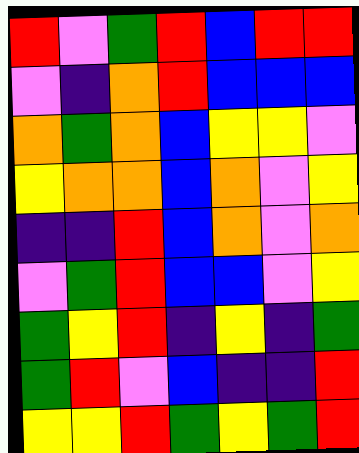[["red", "violet", "green", "red", "blue", "red", "red"], ["violet", "indigo", "orange", "red", "blue", "blue", "blue"], ["orange", "green", "orange", "blue", "yellow", "yellow", "violet"], ["yellow", "orange", "orange", "blue", "orange", "violet", "yellow"], ["indigo", "indigo", "red", "blue", "orange", "violet", "orange"], ["violet", "green", "red", "blue", "blue", "violet", "yellow"], ["green", "yellow", "red", "indigo", "yellow", "indigo", "green"], ["green", "red", "violet", "blue", "indigo", "indigo", "red"], ["yellow", "yellow", "red", "green", "yellow", "green", "red"]]